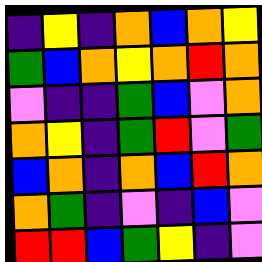[["indigo", "yellow", "indigo", "orange", "blue", "orange", "yellow"], ["green", "blue", "orange", "yellow", "orange", "red", "orange"], ["violet", "indigo", "indigo", "green", "blue", "violet", "orange"], ["orange", "yellow", "indigo", "green", "red", "violet", "green"], ["blue", "orange", "indigo", "orange", "blue", "red", "orange"], ["orange", "green", "indigo", "violet", "indigo", "blue", "violet"], ["red", "red", "blue", "green", "yellow", "indigo", "violet"]]